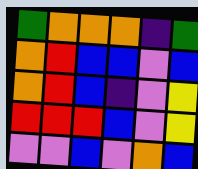[["green", "orange", "orange", "orange", "indigo", "green"], ["orange", "red", "blue", "blue", "violet", "blue"], ["orange", "red", "blue", "indigo", "violet", "yellow"], ["red", "red", "red", "blue", "violet", "yellow"], ["violet", "violet", "blue", "violet", "orange", "blue"]]